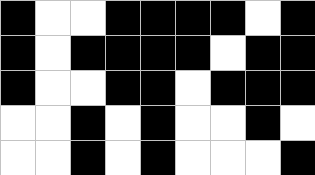[["black", "white", "white", "black", "black", "black", "black", "white", "black"], ["black", "white", "black", "black", "black", "black", "white", "black", "black"], ["black", "white", "white", "black", "black", "white", "black", "black", "black"], ["white", "white", "black", "white", "black", "white", "white", "black", "white"], ["white", "white", "black", "white", "black", "white", "white", "white", "black"]]